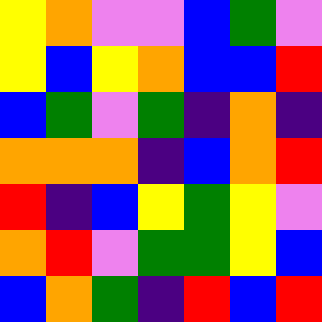[["yellow", "orange", "violet", "violet", "blue", "green", "violet"], ["yellow", "blue", "yellow", "orange", "blue", "blue", "red"], ["blue", "green", "violet", "green", "indigo", "orange", "indigo"], ["orange", "orange", "orange", "indigo", "blue", "orange", "red"], ["red", "indigo", "blue", "yellow", "green", "yellow", "violet"], ["orange", "red", "violet", "green", "green", "yellow", "blue"], ["blue", "orange", "green", "indigo", "red", "blue", "red"]]